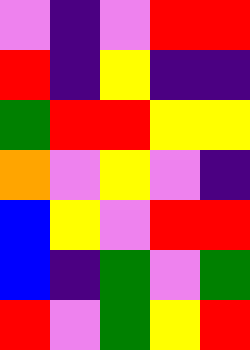[["violet", "indigo", "violet", "red", "red"], ["red", "indigo", "yellow", "indigo", "indigo"], ["green", "red", "red", "yellow", "yellow"], ["orange", "violet", "yellow", "violet", "indigo"], ["blue", "yellow", "violet", "red", "red"], ["blue", "indigo", "green", "violet", "green"], ["red", "violet", "green", "yellow", "red"]]